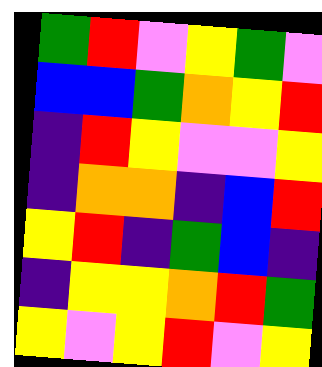[["green", "red", "violet", "yellow", "green", "violet"], ["blue", "blue", "green", "orange", "yellow", "red"], ["indigo", "red", "yellow", "violet", "violet", "yellow"], ["indigo", "orange", "orange", "indigo", "blue", "red"], ["yellow", "red", "indigo", "green", "blue", "indigo"], ["indigo", "yellow", "yellow", "orange", "red", "green"], ["yellow", "violet", "yellow", "red", "violet", "yellow"]]